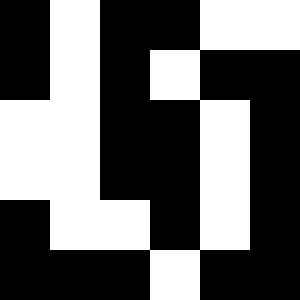[["black", "white", "black", "black", "white", "white"], ["black", "white", "black", "white", "black", "black"], ["white", "white", "black", "black", "white", "black"], ["white", "white", "black", "black", "white", "black"], ["black", "white", "white", "black", "white", "black"], ["black", "black", "black", "white", "black", "black"]]